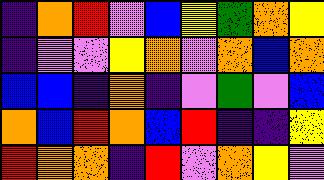[["indigo", "orange", "red", "violet", "blue", "yellow", "green", "orange", "yellow"], ["indigo", "violet", "violet", "yellow", "orange", "violet", "orange", "blue", "orange"], ["blue", "blue", "indigo", "orange", "indigo", "violet", "green", "violet", "blue"], ["orange", "blue", "red", "orange", "blue", "red", "indigo", "indigo", "yellow"], ["red", "orange", "orange", "indigo", "red", "violet", "orange", "yellow", "violet"]]